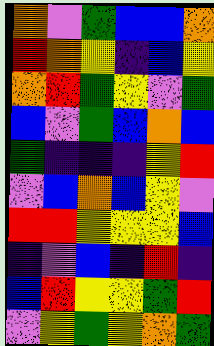[["orange", "violet", "green", "blue", "blue", "orange"], ["red", "orange", "yellow", "indigo", "blue", "yellow"], ["orange", "red", "green", "yellow", "violet", "green"], ["blue", "violet", "green", "blue", "orange", "blue"], ["green", "indigo", "indigo", "indigo", "yellow", "red"], ["violet", "blue", "orange", "blue", "yellow", "violet"], ["red", "red", "yellow", "yellow", "yellow", "blue"], ["indigo", "violet", "blue", "indigo", "red", "indigo"], ["blue", "red", "yellow", "yellow", "green", "red"], ["violet", "yellow", "green", "yellow", "orange", "green"]]